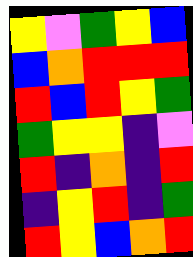[["yellow", "violet", "green", "yellow", "blue"], ["blue", "orange", "red", "red", "red"], ["red", "blue", "red", "yellow", "green"], ["green", "yellow", "yellow", "indigo", "violet"], ["red", "indigo", "orange", "indigo", "red"], ["indigo", "yellow", "red", "indigo", "green"], ["red", "yellow", "blue", "orange", "red"]]